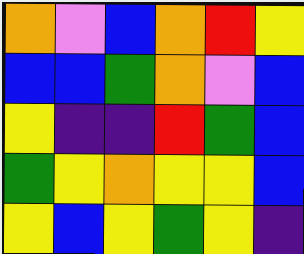[["orange", "violet", "blue", "orange", "red", "yellow"], ["blue", "blue", "green", "orange", "violet", "blue"], ["yellow", "indigo", "indigo", "red", "green", "blue"], ["green", "yellow", "orange", "yellow", "yellow", "blue"], ["yellow", "blue", "yellow", "green", "yellow", "indigo"]]